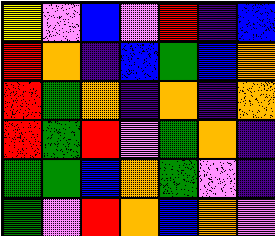[["yellow", "violet", "blue", "violet", "red", "indigo", "blue"], ["red", "orange", "indigo", "blue", "green", "blue", "orange"], ["red", "green", "orange", "indigo", "orange", "indigo", "orange"], ["red", "green", "red", "violet", "green", "orange", "indigo"], ["green", "green", "blue", "orange", "green", "violet", "indigo"], ["green", "violet", "red", "orange", "blue", "orange", "violet"]]